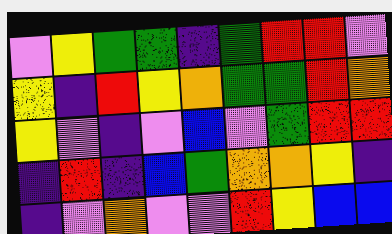[["violet", "yellow", "green", "green", "indigo", "green", "red", "red", "violet"], ["yellow", "indigo", "red", "yellow", "orange", "green", "green", "red", "orange"], ["yellow", "violet", "indigo", "violet", "blue", "violet", "green", "red", "red"], ["indigo", "red", "indigo", "blue", "green", "orange", "orange", "yellow", "indigo"], ["indigo", "violet", "orange", "violet", "violet", "red", "yellow", "blue", "blue"]]